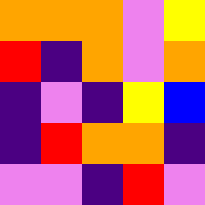[["orange", "orange", "orange", "violet", "yellow"], ["red", "indigo", "orange", "violet", "orange"], ["indigo", "violet", "indigo", "yellow", "blue"], ["indigo", "red", "orange", "orange", "indigo"], ["violet", "violet", "indigo", "red", "violet"]]